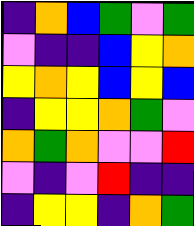[["indigo", "orange", "blue", "green", "violet", "green"], ["violet", "indigo", "indigo", "blue", "yellow", "orange"], ["yellow", "orange", "yellow", "blue", "yellow", "blue"], ["indigo", "yellow", "yellow", "orange", "green", "violet"], ["orange", "green", "orange", "violet", "violet", "red"], ["violet", "indigo", "violet", "red", "indigo", "indigo"], ["indigo", "yellow", "yellow", "indigo", "orange", "green"]]